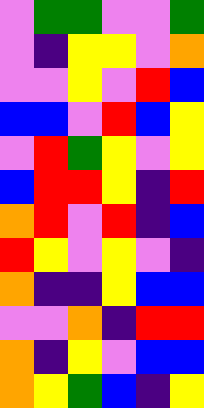[["violet", "green", "green", "violet", "violet", "green"], ["violet", "indigo", "yellow", "yellow", "violet", "orange"], ["violet", "violet", "yellow", "violet", "red", "blue"], ["blue", "blue", "violet", "red", "blue", "yellow"], ["violet", "red", "green", "yellow", "violet", "yellow"], ["blue", "red", "red", "yellow", "indigo", "red"], ["orange", "red", "violet", "red", "indigo", "blue"], ["red", "yellow", "violet", "yellow", "violet", "indigo"], ["orange", "indigo", "indigo", "yellow", "blue", "blue"], ["violet", "violet", "orange", "indigo", "red", "red"], ["orange", "indigo", "yellow", "violet", "blue", "blue"], ["orange", "yellow", "green", "blue", "indigo", "yellow"]]